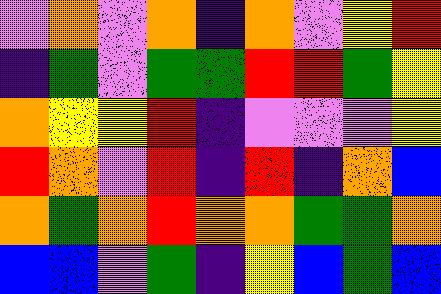[["violet", "orange", "violet", "orange", "indigo", "orange", "violet", "yellow", "red"], ["indigo", "green", "violet", "green", "green", "red", "red", "green", "yellow"], ["orange", "yellow", "yellow", "red", "indigo", "violet", "violet", "violet", "yellow"], ["red", "orange", "violet", "red", "indigo", "red", "indigo", "orange", "blue"], ["orange", "green", "orange", "red", "orange", "orange", "green", "green", "orange"], ["blue", "blue", "violet", "green", "indigo", "yellow", "blue", "green", "blue"]]